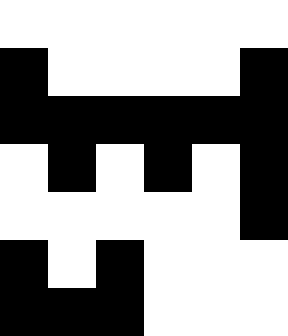[["white", "white", "white", "white", "white", "white"], ["black", "white", "white", "white", "white", "black"], ["black", "black", "black", "black", "black", "black"], ["white", "black", "white", "black", "white", "black"], ["white", "white", "white", "white", "white", "black"], ["black", "white", "black", "white", "white", "white"], ["black", "black", "black", "white", "white", "white"]]